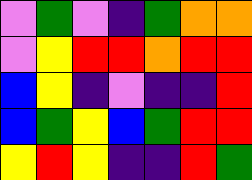[["violet", "green", "violet", "indigo", "green", "orange", "orange"], ["violet", "yellow", "red", "red", "orange", "red", "red"], ["blue", "yellow", "indigo", "violet", "indigo", "indigo", "red"], ["blue", "green", "yellow", "blue", "green", "red", "red"], ["yellow", "red", "yellow", "indigo", "indigo", "red", "green"]]